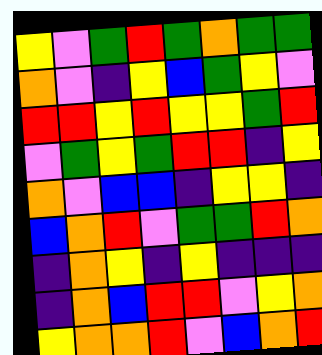[["yellow", "violet", "green", "red", "green", "orange", "green", "green"], ["orange", "violet", "indigo", "yellow", "blue", "green", "yellow", "violet"], ["red", "red", "yellow", "red", "yellow", "yellow", "green", "red"], ["violet", "green", "yellow", "green", "red", "red", "indigo", "yellow"], ["orange", "violet", "blue", "blue", "indigo", "yellow", "yellow", "indigo"], ["blue", "orange", "red", "violet", "green", "green", "red", "orange"], ["indigo", "orange", "yellow", "indigo", "yellow", "indigo", "indigo", "indigo"], ["indigo", "orange", "blue", "red", "red", "violet", "yellow", "orange"], ["yellow", "orange", "orange", "red", "violet", "blue", "orange", "red"]]